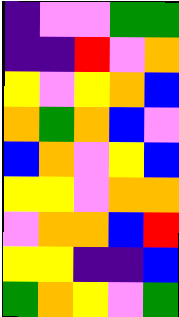[["indigo", "violet", "violet", "green", "green"], ["indigo", "indigo", "red", "violet", "orange"], ["yellow", "violet", "yellow", "orange", "blue"], ["orange", "green", "orange", "blue", "violet"], ["blue", "orange", "violet", "yellow", "blue"], ["yellow", "yellow", "violet", "orange", "orange"], ["violet", "orange", "orange", "blue", "red"], ["yellow", "yellow", "indigo", "indigo", "blue"], ["green", "orange", "yellow", "violet", "green"]]